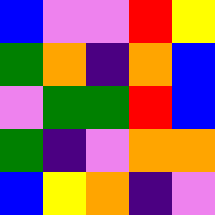[["blue", "violet", "violet", "red", "yellow"], ["green", "orange", "indigo", "orange", "blue"], ["violet", "green", "green", "red", "blue"], ["green", "indigo", "violet", "orange", "orange"], ["blue", "yellow", "orange", "indigo", "violet"]]